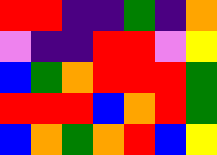[["red", "red", "indigo", "indigo", "green", "indigo", "orange"], ["violet", "indigo", "indigo", "red", "red", "violet", "yellow"], ["blue", "green", "orange", "red", "red", "red", "green"], ["red", "red", "red", "blue", "orange", "red", "green"], ["blue", "orange", "green", "orange", "red", "blue", "yellow"]]